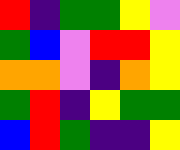[["red", "indigo", "green", "green", "yellow", "violet"], ["green", "blue", "violet", "red", "red", "yellow"], ["orange", "orange", "violet", "indigo", "orange", "yellow"], ["green", "red", "indigo", "yellow", "green", "green"], ["blue", "red", "green", "indigo", "indigo", "yellow"]]